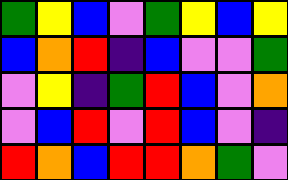[["green", "yellow", "blue", "violet", "green", "yellow", "blue", "yellow"], ["blue", "orange", "red", "indigo", "blue", "violet", "violet", "green"], ["violet", "yellow", "indigo", "green", "red", "blue", "violet", "orange"], ["violet", "blue", "red", "violet", "red", "blue", "violet", "indigo"], ["red", "orange", "blue", "red", "red", "orange", "green", "violet"]]